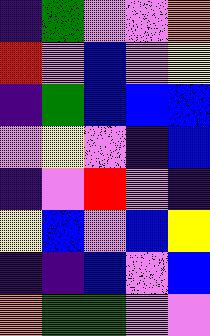[["indigo", "green", "violet", "violet", "orange"], ["red", "violet", "blue", "violet", "yellow"], ["indigo", "green", "blue", "blue", "blue"], ["violet", "yellow", "violet", "indigo", "blue"], ["indigo", "violet", "red", "violet", "indigo"], ["yellow", "blue", "violet", "blue", "yellow"], ["indigo", "indigo", "blue", "violet", "blue"], ["orange", "green", "green", "violet", "violet"]]